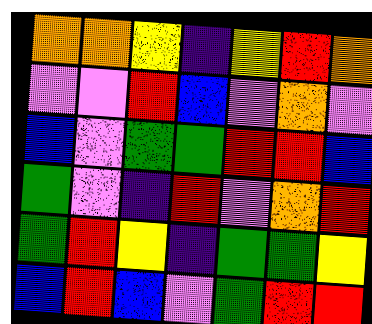[["orange", "orange", "yellow", "indigo", "yellow", "red", "orange"], ["violet", "violet", "red", "blue", "violet", "orange", "violet"], ["blue", "violet", "green", "green", "red", "red", "blue"], ["green", "violet", "indigo", "red", "violet", "orange", "red"], ["green", "red", "yellow", "indigo", "green", "green", "yellow"], ["blue", "red", "blue", "violet", "green", "red", "red"]]